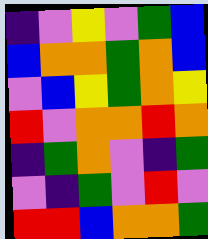[["indigo", "violet", "yellow", "violet", "green", "blue"], ["blue", "orange", "orange", "green", "orange", "blue"], ["violet", "blue", "yellow", "green", "orange", "yellow"], ["red", "violet", "orange", "orange", "red", "orange"], ["indigo", "green", "orange", "violet", "indigo", "green"], ["violet", "indigo", "green", "violet", "red", "violet"], ["red", "red", "blue", "orange", "orange", "green"]]